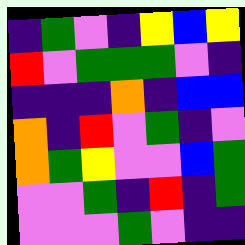[["indigo", "green", "violet", "indigo", "yellow", "blue", "yellow"], ["red", "violet", "green", "green", "green", "violet", "indigo"], ["indigo", "indigo", "indigo", "orange", "indigo", "blue", "blue"], ["orange", "indigo", "red", "violet", "green", "indigo", "violet"], ["orange", "green", "yellow", "violet", "violet", "blue", "green"], ["violet", "violet", "green", "indigo", "red", "indigo", "green"], ["violet", "violet", "violet", "green", "violet", "indigo", "indigo"]]